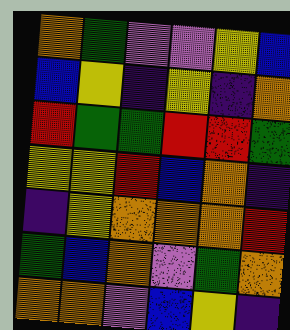[["orange", "green", "violet", "violet", "yellow", "blue"], ["blue", "yellow", "indigo", "yellow", "indigo", "orange"], ["red", "green", "green", "red", "red", "green"], ["yellow", "yellow", "red", "blue", "orange", "indigo"], ["indigo", "yellow", "orange", "orange", "orange", "red"], ["green", "blue", "orange", "violet", "green", "orange"], ["orange", "orange", "violet", "blue", "yellow", "indigo"]]